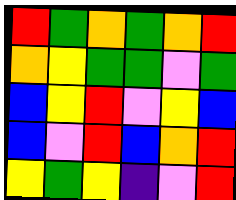[["red", "green", "orange", "green", "orange", "red"], ["orange", "yellow", "green", "green", "violet", "green"], ["blue", "yellow", "red", "violet", "yellow", "blue"], ["blue", "violet", "red", "blue", "orange", "red"], ["yellow", "green", "yellow", "indigo", "violet", "red"]]